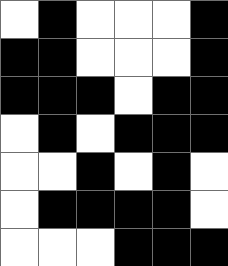[["white", "black", "white", "white", "white", "black"], ["black", "black", "white", "white", "white", "black"], ["black", "black", "black", "white", "black", "black"], ["white", "black", "white", "black", "black", "black"], ["white", "white", "black", "white", "black", "white"], ["white", "black", "black", "black", "black", "white"], ["white", "white", "white", "black", "black", "black"]]